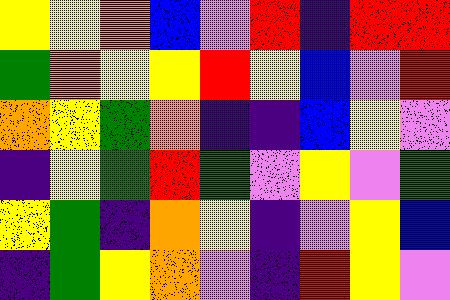[["yellow", "yellow", "orange", "blue", "violet", "red", "indigo", "red", "red"], ["green", "orange", "yellow", "yellow", "red", "yellow", "blue", "violet", "red"], ["orange", "yellow", "green", "orange", "indigo", "indigo", "blue", "yellow", "violet"], ["indigo", "yellow", "green", "red", "green", "violet", "yellow", "violet", "green"], ["yellow", "green", "indigo", "orange", "yellow", "indigo", "violet", "yellow", "blue"], ["indigo", "green", "yellow", "orange", "violet", "indigo", "red", "yellow", "violet"]]